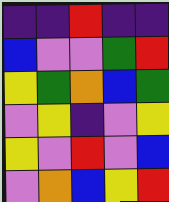[["indigo", "indigo", "red", "indigo", "indigo"], ["blue", "violet", "violet", "green", "red"], ["yellow", "green", "orange", "blue", "green"], ["violet", "yellow", "indigo", "violet", "yellow"], ["yellow", "violet", "red", "violet", "blue"], ["violet", "orange", "blue", "yellow", "red"]]